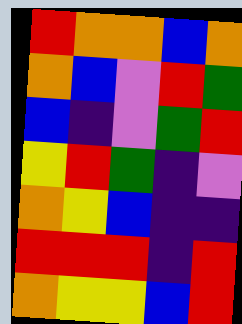[["red", "orange", "orange", "blue", "orange"], ["orange", "blue", "violet", "red", "green"], ["blue", "indigo", "violet", "green", "red"], ["yellow", "red", "green", "indigo", "violet"], ["orange", "yellow", "blue", "indigo", "indigo"], ["red", "red", "red", "indigo", "red"], ["orange", "yellow", "yellow", "blue", "red"]]